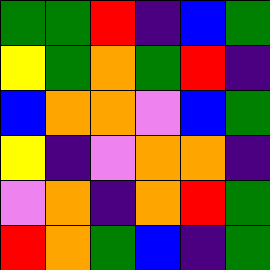[["green", "green", "red", "indigo", "blue", "green"], ["yellow", "green", "orange", "green", "red", "indigo"], ["blue", "orange", "orange", "violet", "blue", "green"], ["yellow", "indigo", "violet", "orange", "orange", "indigo"], ["violet", "orange", "indigo", "orange", "red", "green"], ["red", "orange", "green", "blue", "indigo", "green"]]